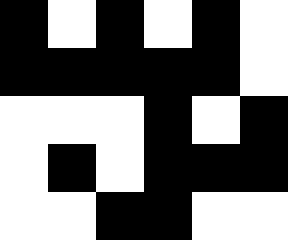[["black", "white", "black", "white", "black", "white"], ["black", "black", "black", "black", "black", "white"], ["white", "white", "white", "black", "white", "black"], ["white", "black", "white", "black", "black", "black"], ["white", "white", "black", "black", "white", "white"]]